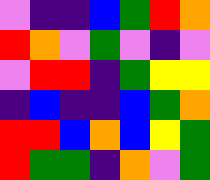[["violet", "indigo", "indigo", "blue", "green", "red", "orange"], ["red", "orange", "violet", "green", "violet", "indigo", "violet"], ["violet", "red", "red", "indigo", "green", "yellow", "yellow"], ["indigo", "blue", "indigo", "indigo", "blue", "green", "orange"], ["red", "red", "blue", "orange", "blue", "yellow", "green"], ["red", "green", "green", "indigo", "orange", "violet", "green"]]